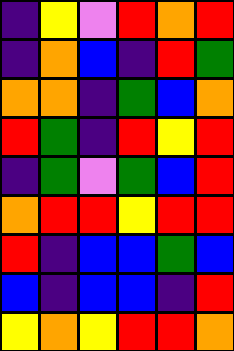[["indigo", "yellow", "violet", "red", "orange", "red"], ["indigo", "orange", "blue", "indigo", "red", "green"], ["orange", "orange", "indigo", "green", "blue", "orange"], ["red", "green", "indigo", "red", "yellow", "red"], ["indigo", "green", "violet", "green", "blue", "red"], ["orange", "red", "red", "yellow", "red", "red"], ["red", "indigo", "blue", "blue", "green", "blue"], ["blue", "indigo", "blue", "blue", "indigo", "red"], ["yellow", "orange", "yellow", "red", "red", "orange"]]